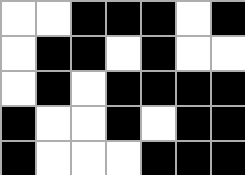[["white", "white", "black", "black", "black", "white", "black"], ["white", "black", "black", "white", "black", "white", "white"], ["white", "black", "white", "black", "black", "black", "black"], ["black", "white", "white", "black", "white", "black", "black"], ["black", "white", "white", "white", "black", "black", "black"]]